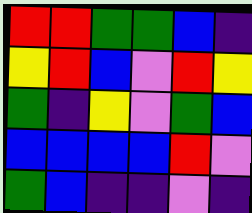[["red", "red", "green", "green", "blue", "indigo"], ["yellow", "red", "blue", "violet", "red", "yellow"], ["green", "indigo", "yellow", "violet", "green", "blue"], ["blue", "blue", "blue", "blue", "red", "violet"], ["green", "blue", "indigo", "indigo", "violet", "indigo"]]